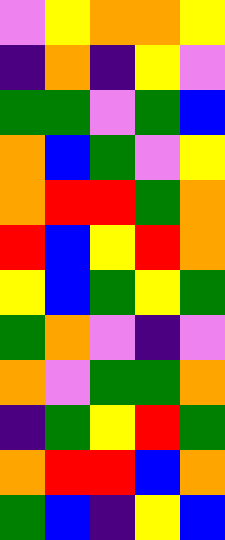[["violet", "yellow", "orange", "orange", "yellow"], ["indigo", "orange", "indigo", "yellow", "violet"], ["green", "green", "violet", "green", "blue"], ["orange", "blue", "green", "violet", "yellow"], ["orange", "red", "red", "green", "orange"], ["red", "blue", "yellow", "red", "orange"], ["yellow", "blue", "green", "yellow", "green"], ["green", "orange", "violet", "indigo", "violet"], ["orange", "violet", "green", "green", "orange"], ["indigo", "green", "yellow", "red", "green"], ["orange", "red", "red", "blue", "orange"], ["green", "blue", "indigo", "yellow", "blue"]]